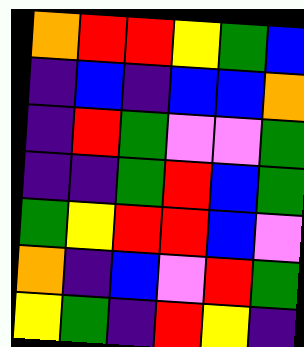[["orange", "red", "red", "yellow", "green", "blue"], ["indigo", "blue", "indigo", "blue", "blue", "orange"], ["indigo", "red", "green", "violet", "violet", "green"], ["indigo", "indigo", "green", "red", "blue", "green"], ["green", "yellow", "red", "red", "blue", "violet"], ["orange", "indigo", "blue", "violet", "red", "green"], ["yellow", "green", "indigo", "red", "yellow", "indigo"]]